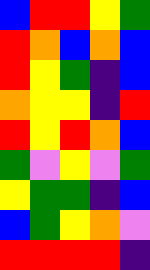[["blue", "red", "red", "yellow", "green"], ["red", "orange", "blue", "orange", "blue"], ["red", "yellow", "green", "indigo", "blue"], ["orange", "yellow", "yellow", "indigo", "red"], ["red", "yellow", "red", "orange", "blue"], ["green", "violet", "yellow", "violet", "green"], ["yellow", "green", "green", "indigo", "blue"], ["blue", "green", "yellow", "orange", "violet"], ["red", "red", "red", "red", "indigo"]]